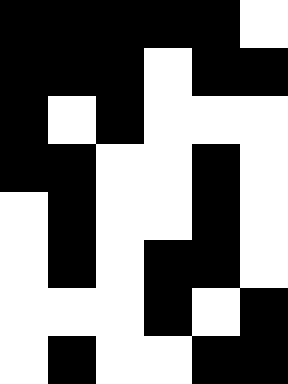[["black", "black", "black", "black", "black", "white"], ["black", "black", "black", "white", "black", "black"], ["black", "white", "black", "white", "white", "white"], ["black", "black", "white", "white", "black", "white"], ["white", "black", "white", "white", "black", "white"], ["white", "black", "white", "black", "black", "white"], ["white", "white", "white", "black", "white", "black"], ["white", "black", "white", "white", "black", "black"]]